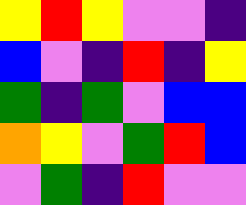[["yellow", "red", "yellow", "violet", "violet", "indigo"], ["blue", "violet", "indigo", "red", "indigo", "yellow"], ["green", "indigo", "green", "violet", "blue", "blue"], ["orange", "yellow", "violet", "green", "red", "blue"], ["violet", "green", "indigo", "red", "violet", "violet"]]